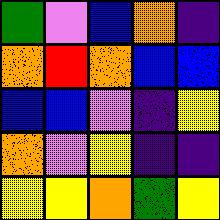[["green", "violet", "blue", "orange", "indigo"], ["orange", "red", "orange", "blue", "blue"], ["blue", "blue", "violet", "indigo", "yellow"], ["orange", "violet", "yellow", "indigo", "indigo"], ["yellow", "yellow", "orange", "green", "yellow"]]